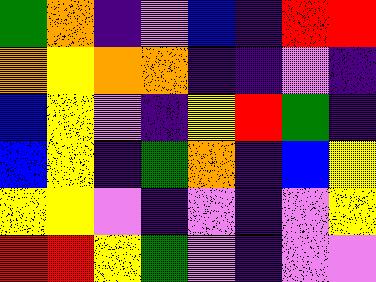[["green", "orange", "indigo", "violet", "blue", "indigo", "red", "red"], ["orange", "yellow", "orange", "orange", "indigo", "indigo", "violet", "indigo"], ["blue", "yellow", "violet", "indigo", "yellow", "red", "green", "indigo"], ["blue", "yellow", "indigo", "green", "orange", "indigo", "blue", "yellow"], ["yellow", "yellow", "violet", "indigo", "violet", "indigo", "violet", "yellow"], ["red", "red", "yellow", "green", "violet", "indigo", "violet", "violet"]]